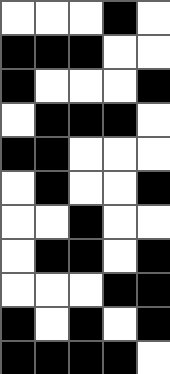[["white", "white", "white", "black", "white"], ["black", "black", "black", "white", "white"], ["black", "white", "white", "white", "black"], ["white", "black", "black", "black", "white"], ["black", "black", "white", "white", "white"], ["white", "black", "white", "white", "black"], ["white", "white", "black", "white", "white"], ["white", "black", "black", "white", "black"], ["white", "white", "white", "black", "black"], ["black", "white", "black", "white", "black"], ["black", "black", "black", "black", "white"]]